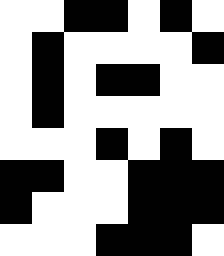[["white", "white", "black", "black", "white", "black", "white"], ["white", "black", "white", "white", "white", "white", "black"], ["white", "black", "white", "black", "black", "white", "white"], ["white", "black", "white", "white", "white", "white", "white"], ["white", "white", "white", "black", "white", "black", "white"], ["black", "black", "white", "white", "black", "black", "black"], ["black", "white", "white", "white", "black", "black", "black"], ["white", "white", "white", "black", "black", "black", "white"]]